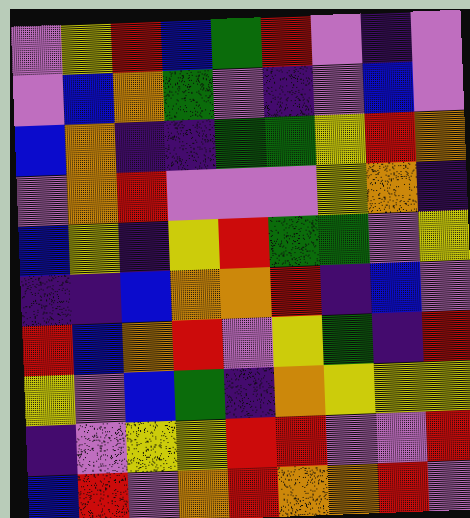[["violet", "yellow", "red", "blue", "green", "red", "violet", "indigo", "violet"], ["violet", "blue", "orange", "green", "violet", "indigo", "violet", "blue", "violet"], ["blue", "orange", "indigo", "indigo", "green", "green", "yellow", "red", "orange"], ["violet", "orange", "red", "violet", "violet", "violet", "yellow", "orange", "indigo"], ["blue", "yellow", "indigo", "yellow", "red", "green", "green", "violet", "yellow"], ["indigo", "indigo", "blue", "orange", "orange", "red", "indigo", "blue", "violet"], ["red", "blue", "orange", "red", "violet", "yellow", "green", "indigo", "red"], ["yellow", "violet", "blue", "green", "indigo", "orange", "yellow", "yellow", "yellow"], ["indigo", "violet", "yellow", "yellow", "red", "red", "violet", "violet", "red"], ["blue", "red", "violet", "orange", "red", "orange", "orange", "red", "violet"]]